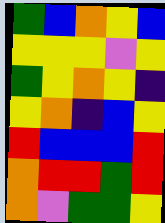[["green", "blue", "orange", "yellow", "blue"], ["yellow", "yellow", "yellow", "violet", "yellow"], ["green", "yellow", "orange", "yellow", "indigo"], ["yellow", "orange", "indigo", "blue", "yellow"], ["red", "blue", "blue", "blue", "red"], ["orange", "red", "red", "green", "red"], ["orange", "violet", "green", "green", "yellow"]]